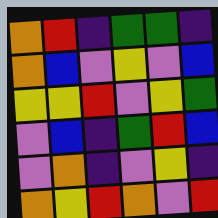[["orange", "red", "indigo", "green", "green", "indigo"], ["orange", "blue", "violet", "yellow", "violet", "blue"], ["yellow", "yellow", "red", "violet", "yellow", "green"], ["violet", "blue", "indigo", "green", "red", "blue"], ["violet", "orange", "indigo", "violet", "yellow", "indigo"], ["orange", "yellow", "red", "orange", "violet", "red"]]